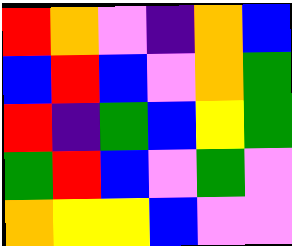[["red", "orange", "violet", "indigo", "orange", "blue"], ["blue", "red", "blue", "violet", "orange", "green"], ["red", "indigo", "green", "blue", "yellow", "green"], ["green", "red", "blue", "violet", "green", "violet"], ["orange", "yellow", "yellow", "blue", "violet", "violet"]]